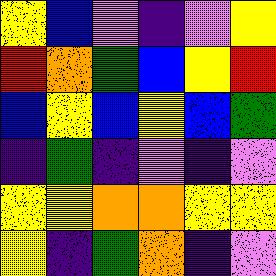[["yellow", "blue", "violet", "indigo", "violet", "yellow"], ["red", "orange", "green", "blue", "yellow", "red"], ["blue", "yellow", "blue", "yellow", "blue", "green"], ["indigo", "green", "indigo", "violet", "indigo", "violet"], ["yellow", "yellow", "orange", "orange", "yellow", "yellow"], ["yellow", "indigo", "green", "orange", "indigo", "violet"]]